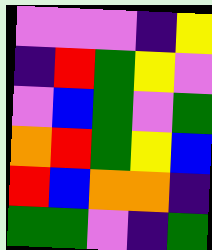[["violet", "violet", "violet", "indigo", "yellow"], ["indigo", "red", "green", "yellow", "violet"], ["violet", "blue", "green", "violet", "green"], ["orange", "red", "green", "yellow", "blue"], ["red", "blue", "orange", "orange", "indigo"], ["green", "green", "violet", "indigo", "green"]]